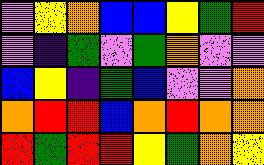[["violet", "yellow", "orange", "blue", "blue", "yellow", "green", "red"], ["violet", "indigo", "green", "violet", "green", "orange", "violet", "violet"], ["blue", "yellow", "indigo", "green", "blue", "violet", "violet", "orange"], ["orange", "red", "red", "blue", "orange", "red", "orange", "orange"], ["red", "green", "red", "red", "yellow", "green", "orange", "yellow"]]